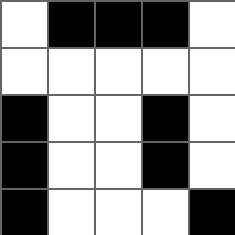[["white", "black", "black", "black", "white"], ["white", "white", "white", "white", "white"], ["black", "white", "white", "black", "white"], ["black", "white", "white", "black", "white"], ["black", "white", "white", "white", "black"]]